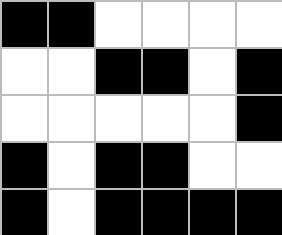[["black", "black", "white", "white", "white", "white"], ["white", "white", "black", "black", "white", "black"], ["white", "white", "white", "white", "white", "black"], ["black", "white", "black", "black", "white", "white"], ["black", "white", "black", "black", "black", "black"]]